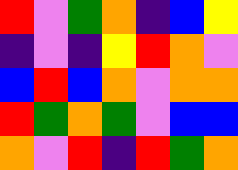[["red", "violet", "green", "orange", "indigo", "blue", "yellow"], ["indigo", "violet", "indigo", "yellow", "red", "orange", "violet"], ["blue", "red", "blue", "orange", "violet", "orange", "orange"], ["red", "green", "orange", "green", "violet", "blue", "blue"], ["orange", "violet", "red", "indigo", "red", "green", "orange"]]